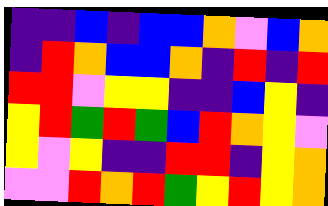[["indigo", "indigo", "blue", "indigo", "blue", "blue", "orange", "violet", "blue", "orange"], ["indigo", "red", "orange", "blue", "blue", "orange", "indigo", "red", "indigo", "red"], ["red", "red", "violet", "yellow", "yellow", "indigo", "indigo", "blue", "yellow", "indigo"], ["yellow", "red", "green", "red", "green", "blue", "red", "orange", "yellow", "violet"], ["yellow", "violet", "yellow", "indigo", "indigo", "red", "red", "indigo", "yellow", "orange"], ["violet", "violet", "red", "orange", "red", "green", "yellow", "red", "yellow", "orange"]]